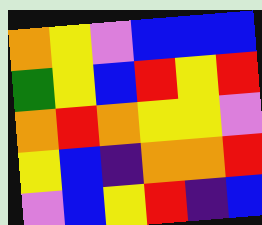[["orange", "yellow", "violet", "blue", "blue", "blue"], ["green", "yellow", "blue", "red", "yellow", "red"], ["orange", "red", "orange", "yellow", "yellow", "violet"], ["yellow", "blue", "indigo", "orange", "orange", "red"], ["violet", "blue", "yellow", "red", "indigo", "blue"]]